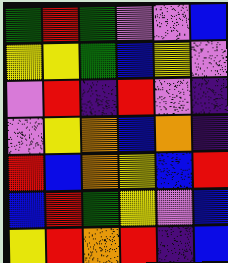[["green", "red", "green", "violet", "violet", "blue"], ["yellow", "yellow", "green", "blue", "yellow", "violet"], ["violet", "red", "indigo", "red", "violet", "indigo"], ["violet", "yellow", "orange", "blue", "orange", "indigo"], ["red", "blue", "orange", "yellow", "blue", "red"], ["blue", "red", "green", "yellow", "violet", "blue"], ["yellow", "red", "orange", "red", "indigo", "blue"]]